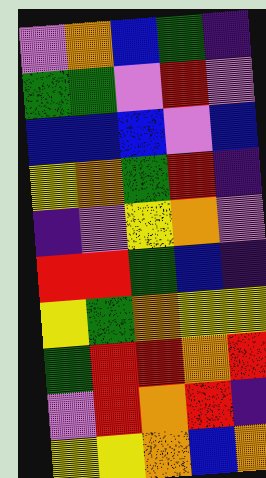[["violet", "orange", "blue", "green", "indigo"], ["green", "green", "violet", "red", "violet"], ["blue", "blue", "blue", "violet", "blue"], ["yellow", "orange", "green", "red", "indigo"], ["indigo", "violet", "yellow", "orange", "violet"], ["red", "red", "green", "blue", "indigo"], ["yellow", "green", "orange", "yellow", "yellow"], ["green", "red", "red", "orange", "red"], ["violet", "red", "orange", "red", "indigo"], ["yellow", "yellow", "orange", "blue", "orange"]]